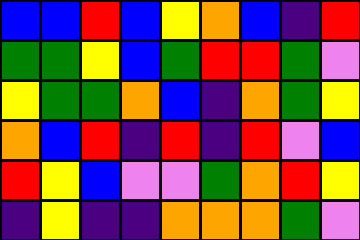[["blue", "blue", "red", "blue", "yellow", "orange", "blue", "indigo", "red"], ["green", "green", "yellow", "blue", "green", "red", "red", "green", "violet"], ["yellow", "green", "green", "orange", "blue", "indigo", "orange", "green", "yellow"], ["orange", "blue", "red", "indigo", "red", "indigo", "red", "violet", "blue"], ["red", "yellow", "blue", "violet", "violet", "green", "orange", "red", "yellow"], ["indigo", "yellow", "indigo", "indigo", "orange", "orange", "orange", "green", "violet"]]